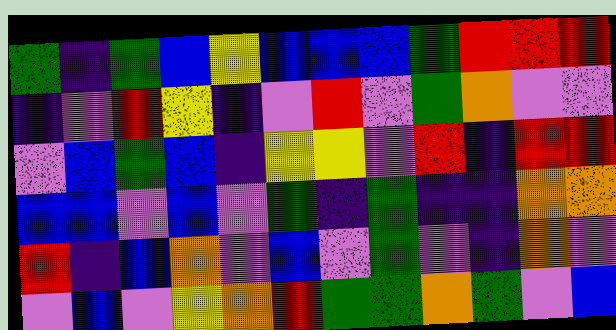[["green", "indigo", "green", "blue", "yellow", "blue", "blue", "blue", "green", "red", "red", "red"], ["indigo", "violet", "red", "yellow", "indigo", "violet", "red", "violet", "green", "orange", "violet", "violet"], ["violet", "blue", "green", "blue", "indigo", "yellow", "yellow", "violet", "red", "indigo", "red", "red"], ["blue", "blue", "violet", "blue", "violet", "green", "indigo", "green", "indigo", "indigo", "orange", "orange"], ["red", "indigo", "blue", "orange", "violet", "blue", "violet", "green", "violet", "indigo", "orange", "violet"], ["violet", "blue", "violet", "yellow", "orange", "red", "green", "green", "orange", "green", "violet", "blue"]]